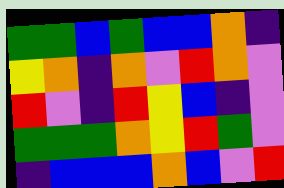[["green", "green", "blue", "green", "blue", "blue", "orange", "indigo"], ["yellow", "orange", "indigo", "orange", "violet", "red", "orange", "violet"], ["red", "violet", "indigo", "red", "yellow", "blue", "indigo", "violet"], ["green", "green", "green", "orange", "yellow", "red", "green", "violet"], ["indigo", "blue", "blue", "blue", "orange", "blue", "violet", "red"]]